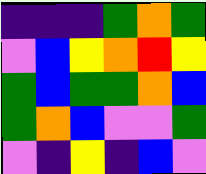[["indigo", "indigo", "indigo", "green", "orange", "green"], ["violet", "blue", "yellow", "orange", "red", "yellow"], ["green", "blue", "green", "green", "orange", "blue"], ["green", "orange", "blue", "violet", "violet", "green"], ["violet", "indigo", "yellow", "indigo", "blue", "violet"]]